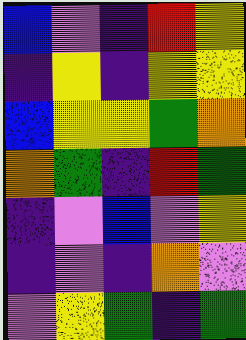[["blue", "violet", "indigo", "red", "yellow"], ["indigo", "yellow", "indigo", "yellow", "yellow"], ["blue", "yellow", "yellow", "green", "orange"], ["orange", "green", "indigo", "red", "green"], ["indigo", "violet", "blue", "violet", "yellow"], ["indigo", "violet", "indigo", "orange", "violet"], ["violet", "yellow", "green", "indigo", "green"]]